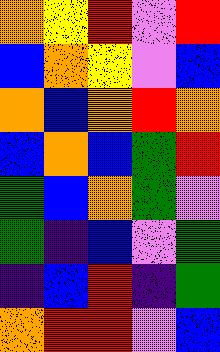[["orange", "yellow", "red", "violet", "red"], ["blue", "orange", "yellow", "violet", "blue"], ["orange", "blue", "orange", "red", "orange"], ["blue", "orange", "blue", "green", "red"], ["green", "blue", "orange", "green", "violet"], ["green", "indigo", "blue", "violet", "green"], ["indigo", "blue", "red", "indigo", "green"], ["orange", "red", "red", "violet", "blue"]]